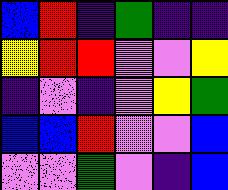[["blue", "red", "indigo", "green", "indigo", "indigo"], ["yellow", "red", "red", "violet", "violet", "yellow"], ["indigo", "violet", "indigo", "violet", "yellow", "green"], ["blue", "blue", "red", "violet", "violet", "blue"], ["violet", "violet", "green", "violet", "indigo", "blue"]]